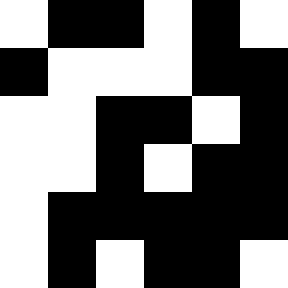[["white", "black", "black", "white", "black", "white"], ["black", "white", "white", "white", "black", "black"], ["white", "white", "black", "black", "white", "black"], ["white", "white", "black", "white", "black", "black"], ["white", "black", "black", "black", "black", "black"], ["white", "black", "white", "black", "black", "white"]]